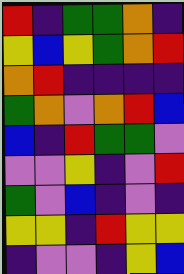[["red", "indigo", "green", "green", "orange", "indigo"], ["yellow", "blue", "yellow", "green", "orange", "red"], ["orange", "red", "indigo", "indigo", "indigo", "indigo"], ["green", "orange", "violet", "orange", "red", "blue"], ["blue", "indigo", "red", "green", "green", "violet"], ["violet", "violet", "yellow", "indigo", "violet", "red"], ["green", "violet", "blue", "indigo", "violet", "indigo"], ["yellow", "yellow", "indigo", "red", "yellow", "yellow"], ["indigo", "violet", "violet", "indigo", "yellow", "blue"]]